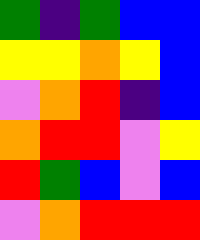[["green", "indigo", "green", "blue", "blue"], ["yellow", "yellow", "orange", "yellow", "blue"], ["violet", "orange", "red", "indigo", "blue"], ["orange", "red", "red", "violet", "yellow"], ["red", "green", "blue", "violet", "blue"], ["violet", "orange", "red", "red", "red"]]